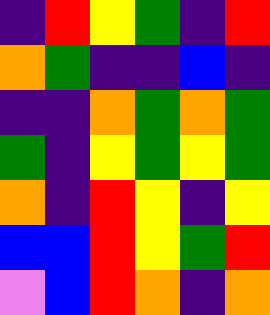[["indigo", "red", "yellow", "green", "indigo", "red"], ["orange", "green", "indigo", "indigo", "blue", "indigo"], ["indigo", "indigo", "orange", "green", "orange", "green"], ["green", "indigo", "yellow", "green", "yellow", "green"], ["orange", "indigo", "red", "yellow", "indigo", "yellow"], ["blue", "blue", "red", "yellow", "green", "red"], ["violet", "blue", "red", "orange", "indigo", "orange"]]